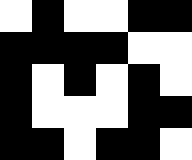[["white", "black", "white", "white", "black", "black"], ["black", "black", "black", "black", "white", "white"], ["black", "white", "black", "white", "black", "white"], ["black", "white", "white", "white", "black", "black"], ["black", "black", "white", "black", "black", "white"]]